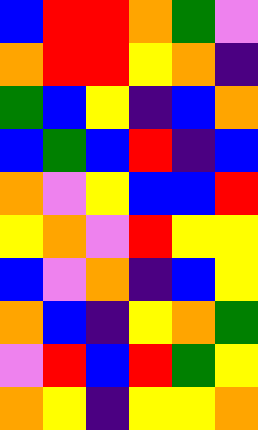[["blue", "red", "red", "orange", "green", "violet"], ["orange", "red", "red", "yellow", "orange", "indigo"], ["green", "blue", "yellow", "indigo", "blue", "orange"], ["blue", "green", "blue", "red", "indigo", "blue"], ["orange", "violet", "yellow", "blue", "blue", "red"], ["yellow", "orange", "violet", "red", "yellow", "yellow"], ["blue", "violet", "orange", "indigo", "blue", "yellow"], ["orange", "blue", "indigo", "yellow", "orange", "green"], ["violet", "red", "blue", "red", "green", "yellow"], ["orange", "yellow", "indigo", "yellow", "yellow", "orange"]]